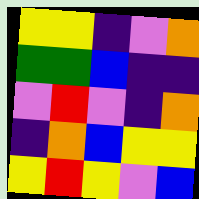[["yellow", "yellow", "indigo", "violet", "orange"], ["green", "green", "blue", "indigo", "indigo"], ["violet", "red", "violet", "indigo", "orange"], ["indigo", "orange", "blue", "yellow", "yellow"], ["yellow", "red", "yellow", "violet", "blue"]]